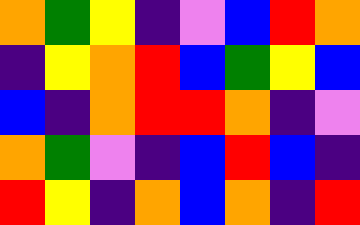[["orange", "green", "yellow", "indigo", "violet", "blue", "red", "orange"], ["indigo", "yellow", "orange", "red", "blue", "green", "yellow", "blue"], ["blue", "indigo", "orange", "red", "red", "orange", "indigo", "violet"], ["orange", "green", "violet", "indigo", "blue", "red", "blue", "indigo"], ["red", "yellow", "indigo", "orange", "blue", "orange", "indigo", "red"]]